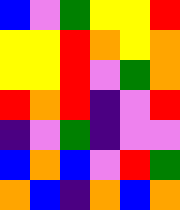[["blue", "violet", "green", "yellow", "yellow", "red"], ["yellow", "yellow", "red", "orange", "yellow", "orange"], ["yellow", "yellow", "red", "violet", "green", "orange"], ["red", "orange", "red", "indigo", "violet", "red"], ["indigo", "violet", "green", "indigo", "violet", "violet"], ["blue", "orange", "blue", "violet", "red", "green"], ["orange", "blue", "indigo", "orange", "blue", "orange"]]